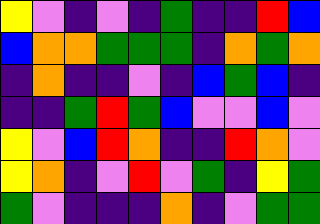[["yellow", "violet", "indigo", "violet", "indigo", "green", "indigo", "indigo", "red", "blue"], ["blue", "orange", "orange", "green", "green", "green", "indigo", "orange", "green", "orange"], ["indigo", "orange", "indigo", "indigo", "violet", "indigo", "blue", "green", "blue", "indigo"], ["indigo", "indigo", "green", "red", "green", "blue", "violet", "violet", "blue", "violet"], ["yellow", "violet", "blue", "red", "orange", "indigo", "indigo", "red", "orange", "violet"], ["yellow", "orange", "indigo", "violet", "red", "violet", "green", "indigo", "yellow", "green"], ["green", "violet", "indigo", "indigo", "indigo", "orange", "indigo", "violet", "green", "green"]]